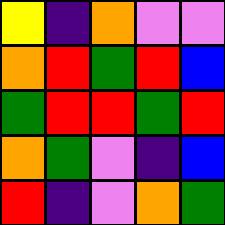[["yellow", "indigo", "orange", "violet", "violet"], ["orange", "red", "green", "red", "blue"], ["green", "red", "red", "green", "red"], ["orange", "green", "violet", "indigo", "blue"], ["red", "indigo", "violet", "orange", "green"]]